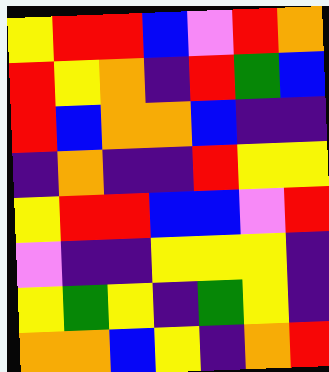[["yellow", "red", "red", "blue", "violet", "red", "orange"], ["red", "yellow", "orange", "indigo", "red", "green", "blue"], ["red", "blue", "orange", "orange", "blue", "indigo", "indigo"], ["indigo", "orange", "indigo", "indigo", "red", "yellow", "yellow"], ["yellow", "red", "red", "blue", "blue", "violet", "red"], ["violet", "indigo", "indigo", "yellow", "yellow", "yellow", "indigo"], ["yellow", "green", "yellow", "indigo", "green", "yellow", "indigo"], ["orange", "orange", "blue", "yellow", "indigo", "orange", "red"]]